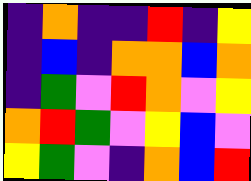[["indigo", "orange", "indigo", "indigo", "red", "indigo", "yellow"], ["indigo", "blue", "indigo", "orange", "orange", "blue", "orange"], ["indigo", "green", "violet", "red", "orange", "violet", "yellow"], ["orange", "red", "green", "violet", "yellow", "blue", "violet"], ["yellow", "green", "violet", "indigo", "orange", "blue", "red"]]